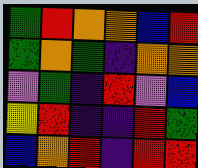[["green", "red", "orange", "orange", "blue", "red"], ["green", "orange", "green", "indigo", "orange", "orange"], ["violet", "green", "indigo", "red", "violet", "blue"], ["yellow", "red", "indigo", "indigo", "red", "green"], ["blue", "orange", "red", "indigo", "red", "red"]]